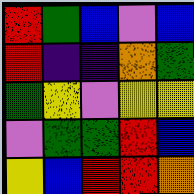[["red", "green", "blue", "violet", "blue"], ["red", "indigo", "indigo", "orange", "green"], ["green", "yellow", "violet", "yellow", "yellow"], ["violet", "green", "green", "red", "blue"], ["yellow", "blue", "red", "red", "orange"]]